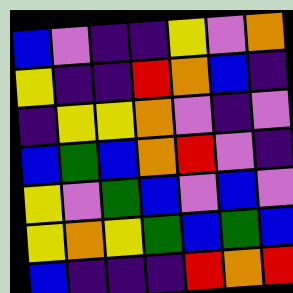[["blue", "violet", "indigo", "indigo", "yellow", "violet", "orange"], ["yellow", "indigo", "indigo", "red", "orange", "blue", "indigo"], ["indigo", "yellow", "yellow", "orange", "violet", "indigo", "violet"], ["blue", "green", "blue", "orange", "red", "violet", "indigo"], ["yellow", "violet", "green", "blue", "violet", "blue", "violet"], ["yellow", "orange", "yellow", "green", "blue", "green", "blue"], ["blue", "indigo", "indigo", "indigo", "red", "orange", "red"]]